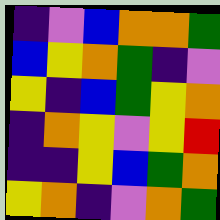[["indigo", "violet", "blue", "orange", "orange", "green"], ["blue", "yellow", "orange", "green", "indigo", "violet"], ["yellow", "indigo", "blue", "green", "yellow", "orange"], ["indigo", "orange", "yellow", "violet", "yellow", "red"], ["indigo", "indigo", "yellow", "blue", "green", "orange"], ["yellow", "orange", "indigo", "violet", "orange", "green"]]